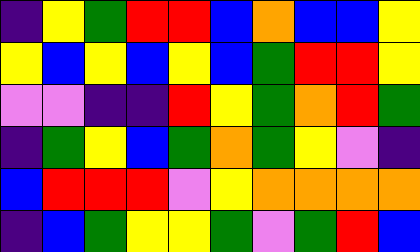[["indigo", "yellow", "green", "red", "red", "blue", "orange", "blue", "blue", "yellow"], ["yellow", "blue", "yellow", "blue", "yellow", "blue", "green", "red", "red", "yellow"], ["violet", "violet", "indigo", "indigo", "red", "yellow", "green", "orange", "red", "green"], ["indigo", "green", "yellow", "blue", "green", "orange", "green", "yellow", "violet", "indigo"], ["blue", "red", "red", "red", "violet", "yellow", "orange", "orange", "orange", "orange"], ["indigo", "blue", "green", "yellow", "yellow", "green", "violet", "green", "red", "blue"]]